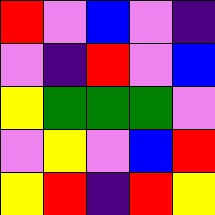[["red", "violet", "blue", "violet", "indigo"], ["violet", "indigo", "red", "violet", "blue"], ["yellow", "green", "green", "green", "violet"], ["violet", "yellow", "violet", "blue", "red"], ["yellow", "red", "indigo", "red", "yellow"]]